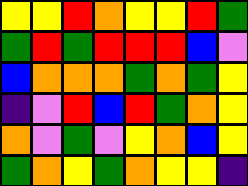[["yellow", "yellow", "red", "orange", "yellow", "yellow", "red", "green"], ["green", "red", "green", "red", "red", "red", "blue", "violet"], ["blue", "orange", "orange", "orange", "green", "orange", "green", "yellow"], ["indigo", "violet", "red", "blue", "red", "green", "orange", "yellow"], ["orange", "violet", "green", "violet", "yellow", "orange", "blue", "yellow"], ["green", "orange", "yellow", "green", "orange", "yellow", "yellow", "indigo"]]